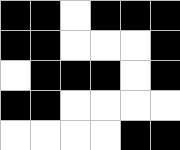[["black", "black", "white", "black", "black", "black"], ["black", "black", "white", "white", "white", "black"], ["white", "black", "black", "black", "white", "black"], ["black", "black", "white", "white", "white", "white"], ["white", "white", "white", "white", "black", "black"]]